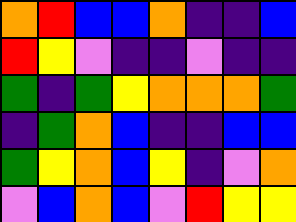[["orange", "red", "blue", "blue", "orange", "indigo", "indigo", "blue"], ["red", "yellow", "violet", "indigo", "indigo", "violet", "indigo", "indigo"], ["green", "indigo", "green", "yellow", "orange", "orange", "orange", "green"], ["indigo", "green", "orange", "blue", "indigo", "indigo", "blue", "blue"], ["green", "yellow", "orange", "blue", "yellow", "indigo", "violet", "orange"], ["violet", "blue", "orange", "blue", "violet", "red", "yellow", "yellow"]]